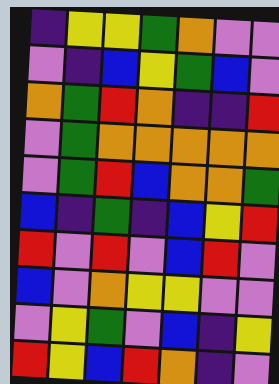[["indigo", "yellow", "yellow", "green", "orange", "violet", "violet"], ["violet", "indigo", "blue", "yellow", "green", "blue", "violet"], ["orange", "green", "red", "orange", "indigo", "indigo", "red"], ["violet", "green", "orange", "orange", "orange", "orange", "orange"], ["violet", "green", "red", "blue", "orange", "orange", "green"], ["blue", "indigo", "green", "indigo", "blue", "yellow", "red"], ["red", "violet", "red", "violet", "blue", "red", "violet"], ["blue", "violet", "orange", "yellow", "yellow", "violet", "violet"], ["violet", "yellow", "green", "violet", "blue", "indigo", "yellow"], ["red", "yellow", "blue", "red", "orange", "indigo", "violet"]]